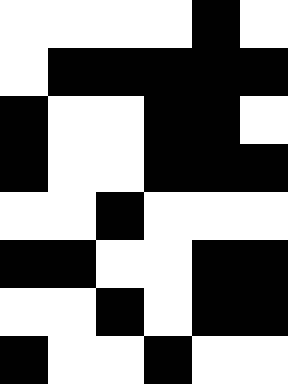[["white", "white", "white", "white", "black", "white"], ["white", "black", "black", "black", "black", "black"], ["black", "white", "white", "black", "black", "white"], ["black", "white", "white", "black", "black", "black"], ["white", "white", "black", "white", "white", "white"], ["black", "black", "white", "white", "black", "black"], ["white", "white", "black", "white", "black", "black"], ["black", "white", "white", "black", "white", "white"]]